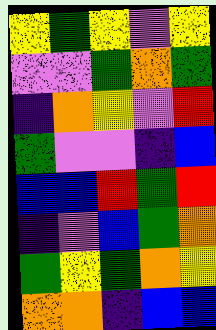[["yellow", "green", "yellow", "violet", "yellow"], ["violet", "violet", "green", "orange", "green"], ["indigo", "orange", "yellow", "violet", "red"], ["green", "violet", "violet", "indigo", "blue"], ["blue", "blue", "red", "green", "red"], ["indigo", "violet", "blue", "green", "orange"], ["green", "yellow", "green", "orange", "yellow"], ["orange", "orange", "indigo", "blue", "blue"]]